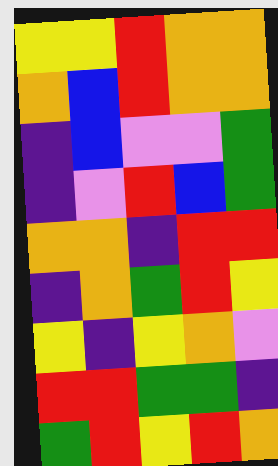[["yellow", "yellow", "red", "orange", "orange"], ["orange", "blue", "red", "orange", "orange"], ["indigo", "blue", "violet", "violet", "green"], ["indigo", "violet", "red", "blue", "green"], ["orange", "orange", "indigo", "red", "red"], ["indigo", "orange", "green", "red", "yellow"], ["yellow", "indigo", "yellow", "orange", "violet"], ["red", "red", "green", "green", "indigo"], ["green", "red", "yellow", "red", "orange"]]